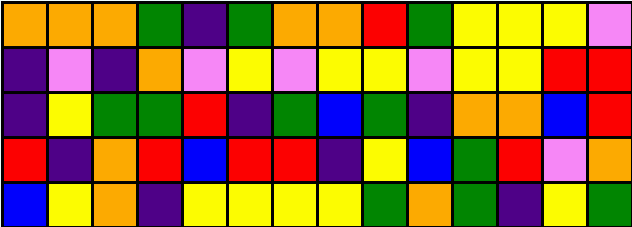[["orange", "orange", "orange", "green", "indigo", "green", "orange", "orange", "red", "green", "yellow", "yellow", "yellow", "violet"], ["indigo", "violet", "indigo", "orange", "violet", "yellow", "violet", "yellow", "yellow", "violet", "yellow", "yellow", "red", "red"], ["indigo", "yellow", "green", "green", "red", "indigo", "green", "blue", "green", "indigo", "orange", "orange", "blue", "red"], ["red", "indigo", "orange", "red", "blue", "red", "red", "indigo", "yellow", "blue", "green", "red", "violet", "orange"], ["blue", "yellow", "orange", "indigo", "yellow", "yellow", "yellow", "yellow", "green", "orange", "green", "indigo", "yellow", "green"]]